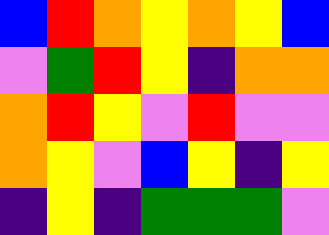[["blue", "red", "orange", "yellow", "orange", "yellow", "blue"], ["violet", "green", "red", "yellow", "indigo", "orange", "orange"], ["orange", "red", "yellow", "violet", "red", "violet", "violet"], ["orange", "yellow", "violet", "blue", "yellow", "indigo", "yellow"], ["indigo", "yellow", "indigo", "green", "green", "green", "violet"]]